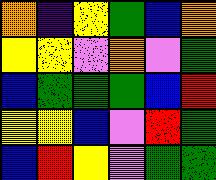[["orange", "indigo", "yellow", "green", "blue", "orange"], ["yellow", "yellow", "violet", "orange", "violet", "green"], ["blue", "green", "green", "green", "blue", "red"], ["yellow", "yellow", "blue", "violet", "red", "green"], ["blue", "red", "yellow", "violet", "green", "green"]]